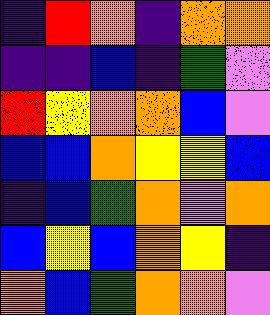[["indigo", "red", "orange", "indigo", "orange", "orange"], ["indigo", "indigo", "blue", "indigo", "green", "violet"], ["red", "yellow", "orange", "orange", "blue", "violet"], ["blue", "blue", "orange", "yellow", "yellow", "blue"], ["indigo", "blue", "green", "orange", "violet", "orange"], ["blue", "yellow", "blue", "orange", "yellow", "indigo"], ["orange", "blue", "green", "orange", "orange", "violet"]]